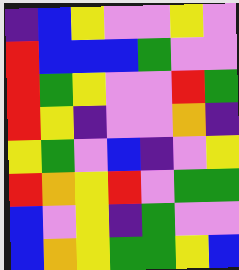[["indigo", "blue", "yellow", "violet", "violet", "yellow", "violet"], ["red", "blue", "blue", "blue", "green", "violet", "violet"], ["red", "green", "yellow", "violet", "violet", "red", "green"], ["red", "yellow", "indigo", "violet", "violet", "orange", "indigo"], ["yellow", "green", "violet", "blue", "indigo", "violet", "yellow"], ["red", "orange", "yellow", "red", "violet", "green", "green"], ["blue", "violet", "yellow", "indigo", "green", "violet", "violet"], ["blue", "orange", "yellow", "green", "green", "yellow", "blue"]]